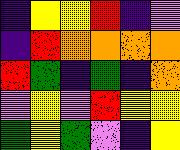[["indigo", "yellow", "yellow", "red", "indigo", "violet"], ["indigo", "red", "orange", "orange", "orange", "orange"], ["red", "green", "indigo", "green", "indigo", "orange"], ["violet", "yellow", "violet", "red", "yellow", "yellow"], ["green", "yellow", "green", "violet", "indigo", "yellow"]]